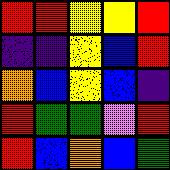[["red", "red", "yellow", "yellow", "red"], ["indigo", "indigo", "yellow", "blue", "red"], ["orange", "blue", "yellow", "blue", "indigo"], ["red", "green", "green", "violet", "red"], ["red", "blue", "orange", "blue", "green"]]